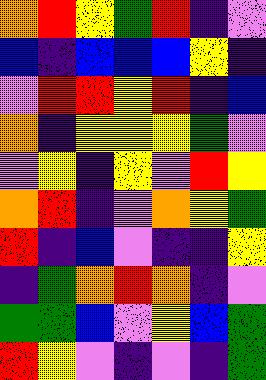[["orange", "red", "yellow", "green", "red", "indigo", "violet"], ["blue", "indigo", "blue", "blue", "blue", "yellow", "indigo"], ["violet", "red", "red", "yellow", "red", "indigo", "blue"], ["orange", "indigo", "yellow", "yellow", "yellow", "green", "violet"], ["violet", "yellow", "indigo", "yellow", "violet", "red", "yellow"], ["orange", "red", "indigo", "violet", "orange", "yellow", "green"], ["red", "indigo", "blue", "violet", "indigo", "indigo", "yellow"], ["indigo", "green", "orange", "red", "orange", "indigo", "violet"], ["green", "green", "blue", "violet", "yellow", "blue", "green"], ["red", "yellow", "violet", "indigo", "violet", "indigo", "green"]]